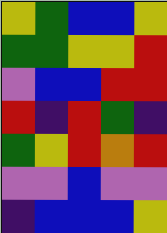[["yellow", "green", "blue", "blue", "yellow"], ["green", "green", "yellow", "yellow", "red"], ["violet", "blue", "blue", "red", "red"], ["red", "indigo", "red", "green", "indigo"], ["green", "yellow", "red", "orange", "red"], ["violet", "violet", "blue", "violet", "violet"], ["indigo", "blue", "blue", "blue", "yellow"]]